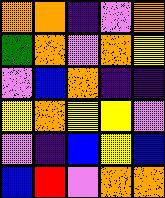[["orange", "orange", "indigo", "violet", "orange"], ["green", "orange", "violet", "orange", "yellow"], ["violet", "blue", "orange", "indigo", "indigo"], ["yellow", "orange", "yellow", "yellow", "violet"], ["violet", "indigo", "blue", "yellow", "blue"], ["blue", "red", "violet", "orange", "orange"]]